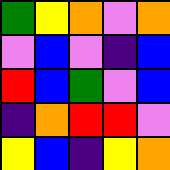[["green", "yellow", "orange", "violet", "orange"], ["violet", "blue", "violet", "indigo", "blue"], ["red", "blue", "green", "violet", "blue"], ["indigo", "orange", "red", "red", "violet"], ["yellow", "blue", "indigo", "yellow", "orange"]]